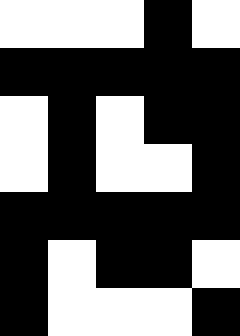[["white", "white", "white", "black", "white"], ["black", "black", "black", "black", "black"], ["white", "black", "white", "black", "black"], ["white", "black", "white", "white", "black"], ["black", "black", "black", "black", "black"], ["black", "white", "black", "black", "white"], ["black", "white", "white", "white", "black"]]